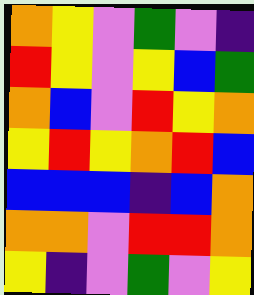[["orange", "yellow", "violet", "green", "violet", "indigo"], ["red", "yellow", "violet", "yellow", "blue", "green"], ["orange", "blue", "violet", "red", "yellow", "orange"], ["yellow", "red", "yellow", "orange", "red", "blue"], ["blue", "blue", "blue", "indigo", "blue", "orange"], ["orange", "orange", "violet", "red", "red", "orange"], ["yellow", "indigo", "violet", "green", "violet", "yellow"]]